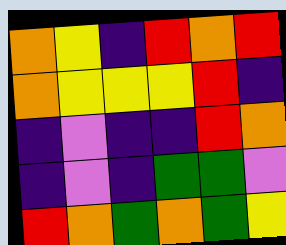[["orange", "yellow", "indigo", "red", "orange", "red"], ["orange", "yellow", "yellow", "yellow", "red", "indigo"], ["indigo", "violet", "indigo", "indigo", "red", "orange"], ["indigo", "violet", "indigo", "green", "green", "violet"], ["red", "orange", "green", "orange", "green", "yellow"]]